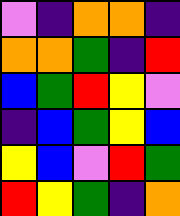[["violet", "indigo", "orange", "orange", "indigo"], ["orange", "orange", "green", "indigo", "red"], ["blue", "green", "red", "yellow", "violet"], ["indigo", "blue", "green", "yellow", "blue"], ["yellow", "blue", "violet", "red", "green"], ["red", "yellow", "green", "indigo", "orange"]]